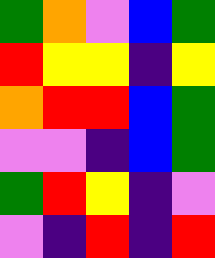[["green", "orange", "violet", "blue", "green"], ["red", "yellow", "yellow", "indigo", "yellow"], ["orange", "red", "red", "blue", "green"], ["violet", "violet", "indigo", "blue", "green"], ["green", "red", "yellow", "indigo", "violet"], ["violet", "indigo", "red", "indigo", "red"]]